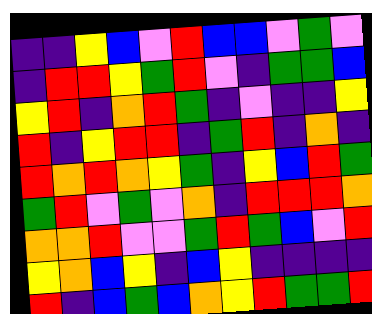[["indigo", "indigo", "yellow", "blue", "violet", "red", "blue", "blue", "violet", "green", "violet"], ["indigo", "red", "red", "yellow", "green", "red", "violet", "indigo", "green", "green", "blue"], ["yellow", "red", "indigo", "orange", "red", "green", "indigo", "violet", "indigo", "indigo", "yellow"], ["red", "indigo", "yellow", "red", "red", "indigo", "green", "red", "indigo", "orange", "indigo"], ["red", "orange", "red", "orange", "yellow", "green", "indigo", "yellow", "blue", "red", "green"], ["green", "red", "violet", "green", "violet", "orange", "indigo", "red", "red", "red", "orange"], ["orange", "orange", "red", "violet", "violet", "green", "red", "green", "blue", "violet", "red"], ["yellow", "orange", "blue", "yellow", "indigo", "blue", "yellow", "indigo", "indigo", "indigo", "indigo"], ["red", "indigo", "blue", "green", "blue", "orange", "yellow", "red", "green", "green", "red"]]